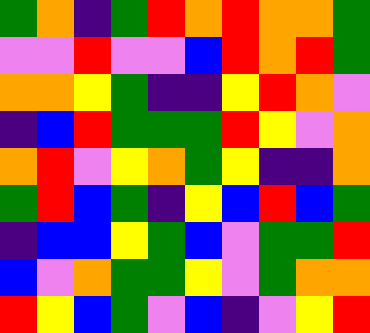[["green", "orange", "indigo", "green", "red", "orange", "red", "orange", "orange", "green"], ["violet", "violet", "red", "violet", "violet", "blue", "red", "orange", "red", "green"], ["orange", "orange", "yellow", "green", "indigo", "indigo", "yellow", "red", "orange", "violet"], ["indigo", "blue", "red", "green", "green", "green", "red", "yellow", "violet", "orange"], ["orange", "red", "violet", "yellow", "orange", "green", "yellow", "indigo", "indigo", "orange"], ["green", "red", "blue", "green", "indigo", "yellow", "blue", "red", "blue", "green"], ["indigo", "blue", "blue", "yellow", "green", "blue", "violet", "green", "green", "red"], ["blue", "violet", "orange", "green", "green", "yellow", "violet", "green", "orange", "orange"], ["red", "yellow", "blue", "green", "violet", "blue", "indigo", "violet", "yellow", "red"]]